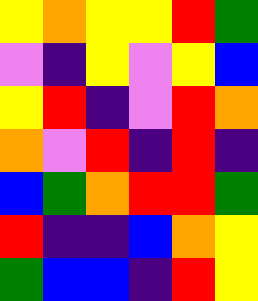[["yellow", "orange", "yellow", "yellow", "red", "green"], ["violet", "indigo", "yellow", "violet", "yellow", "blue"], ["yellow", "red", "indigo", "violet", "red", "orange"], ["orange", "violet", "red", "indigo", "red", "indigo"], ["blue", "green", "orange", "red", "red", "green"], ["red", "indigo", "indigo", "blue", "orange", "yellow"], ["green", "blue", "blue", "indigo", "red", "yellow"]]